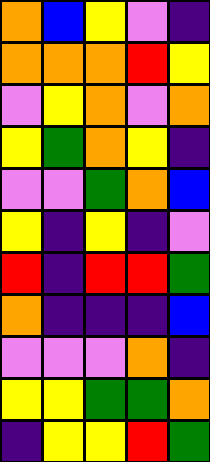[["orange", "blue", "yellow", "violet", "indigo"], ["orange", "orange", "orange", "red", "yellow"], ["violet", "yellow", "orange", "violet", "orange"], ["yellow", "green", "orange", "yellow", "indigo"], ["violet", "violet", "green", "orange", "blue"], ["yellow", "indigo", "yellow", "indigo", "violet"], ["red", "indigo", "red", "red", "green"], ["orange", "indigo", "indigo", "indigo", "blue"], ["violet", "violet", "violet", "orange", "indigo"], ["yellow", "yellow", "green", "green", "orange"], ["indigo", "yellow", "yellow", "red", "green"]]